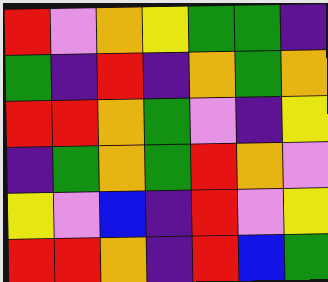[["red", "violet", "orange", "yellow", "green", "green", "indigo"], ["green", "indigo", "red", "indigo", "orange", "green", "orange"], ["red", "red", "orange", "green", "violet", "indigo", "yellow"], ["indigo", "green", "orange", "green", "red", "orange", "violet"], ["yellow", "violet", "blue", "indigo", "red", "violet", "yellow"], ["red", "red", "orange", "indigo", "red", "blue", "green"]]